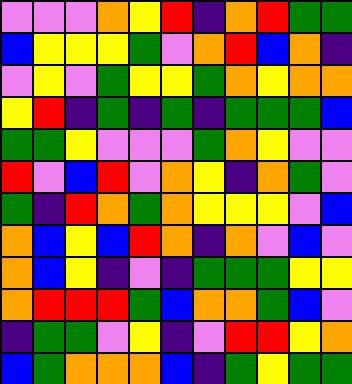[["violet", "violet", "violet", "orange", "yellow", "red", "indigo", "orange", "red", "green", "green"], ["blue", "yellow", "yellow", "yellow", "green", "violet", "orange", "red", "blue", "orange", "indigo"], ["violet", "yellow", "violet", "green", "yellow", "yellow", "green", "orange", "yellow", "orange", "orange"], ["yellow", "red", "indigo", "green", "indigo", "green", "indigo", "green", "green", "green", "blue"], ["green", "green", "yellow", "violet", "violet", "violet", "green", "orange", "yellow", "violet", "violet"], ["red", "violet", "blue", "red", "violet", "orange", "yellow", "indigo", "orange", "green", "violet"], ["green", "indigo", "red", "orange", "green", "orange", "yellow", "yellow", "yellow", "violet", "blue"], ["orange", "blue", "yellow", "blue", "red", "orange", "indigo", "orange", "violet", "blue", "violet"], ["orange", "blue", "yellow", "indigo", "violet", "indigo", "green", "green", "green", "yellow", "yellow"], ["orange", "red", "red", "red", "green", "blue", "orange", "orange", "green", "blue", "violet"], ["indigo", "green", "green", "violet", "yellow", "indigo", "violet", "red", "red", "yellow", "orange"], ["blue", "green", "orange", "orange", "orange", "blue", "indigo", "green", "yellow", "green", "green"]]